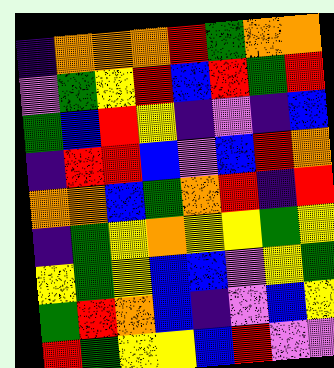[["indigo", "orange", "orange", "orange", "red", "green", "orange", "orange"], ["violet", "green", "yellow", "red", "blue", "red", "green", "red"], ["green", "blue", "red", "yellow", "indigo", "violet", "indigo", "blue"], ["indigo", "red", "red", "blue", "violet", "blue", "red", "orange"], ["orange", "orange", "blue", "green", "orange", "red", "indigo", "red"], ["indigo", "green", "yellow", "orange", "yellow", "yellow", "green", "yellow"], ["yellow", "green", "yellow", "blue", "blue", "violet", "yellow", "green"], ["green", "red", "orange", "blue", "indigo", "violet", "blue", "yellow"], ["red", "green", "yellow", "yellow", "blue", "red", "violet", "violet"]]